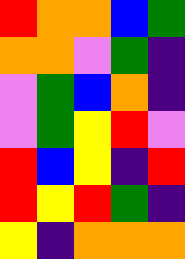[["red", "orange", "orange", "blue", "green"], ["orange", "orange", "violet", "green", "indigo"], ["violet", "green", "blue", "orange", "indigo"], ["violet", "green", "yellow", "red", "violet"], ["red", "blue", "yellow", "indigo", "red"], ["red", "yellow", "red", "green", "indigo"], ["yellow", "indigo", "orange", "orange", "orange"]]